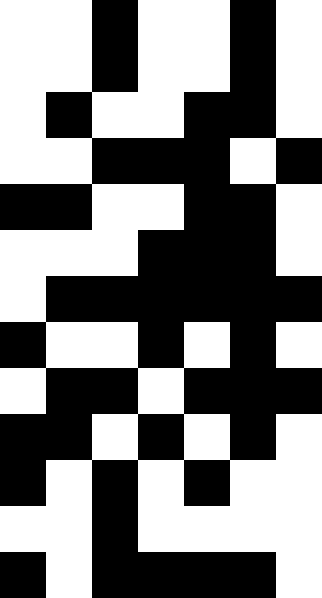[["white", "white", "black", "white", "white", "black", "white"], ["white", "white", "black", "white", "white", "black", "white"], ["white", "black", "white", "white", "black", "black", "white"], ["white", "white", "black", "black", "black", "white", "black"], ["black", "black", "white", "white", "black", "black", "white"], ["white", "white", "white", "black", "black", "black", "white"], ["white", "black", "black", "black", "black", "black", "black"], ["black", "white", "white", "black", "white", "black", "white"], ["white", "black", "black", "white", "black", "black", "black"], ["black", "black", "white", "black", "white", "black", "white"], ["black", "white", "black", "white", "black", "white", "white"], ["white", "white", "black", "white", "white", "white", "white"], ["black", "white", "black", "black", "black", "black", "white"]]